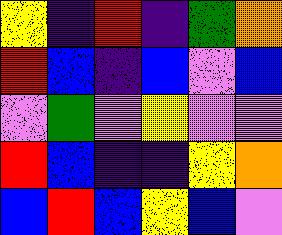[["yellow", "indigo", "red", "indigo", "green", "orange"], ["red", "blue", "indigo", "blue", "violet", "blue"], ["violet", "green", "violet", "yellow", "violet", "violet"], ["red", "blue", "indigo", "indigo", "yellow", "orange"], ["blue", "red", "blue", "yellow", "blue", "violet"]]